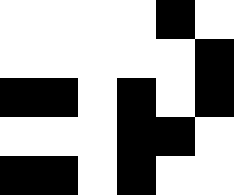[["white", "white", "white", "white", "black", "white"], ["white", "white", "white", "white", "white", "black"], ["black", "black", "white", "black", "white", "black"], ["white", "white", "white", "black", "black", "white"], ["black", "black", "white", "black", "white", "white"]]